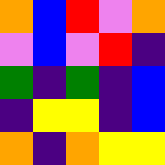[["orange", "blue", "red", "violet", "orange"], ["violet", "blue", "violet", "red", "indigo"], ["green", "indigo", "green", "indigo", "blue"], ["indigo", "yellow", "yellow", "indigo", "blue"], ["orange", "indigo", "orange", "yellow", "yellow"]]